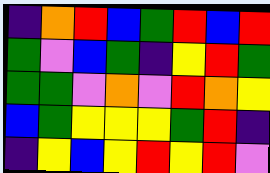[["indigo", "orange", "red", "blue", "green", "red", "blue", "red"], ["green", "violet", "blue", "green", "indigo", "yellow", "red", "green"], ["green", "green", "violet", "orange", "violet", "red", "orange", "yellow"], ["blue", "green", "yellow", "yellow", "yellow", "green", "red", "indigo"], ["indigo", "yellow", "blue", "yellow", "red", "yellow", "red", "violet"]]